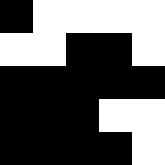[["black", "white", "white", "white", "white"], ["white", "white", "black", "black", "white"], ["black", "black", "black", "black", "black"], ["black", "black", "black", "white", "white"], ["black", "black", "black", "black", "white"]]